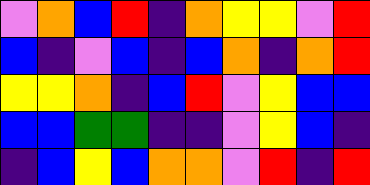[["violet", "orange", "blue", "red", "indigo", "orange", "yellow", "yellow", "violet", "red"], ["blue", "indigo", "violet", "blue", "indigo", "blue", "orange", "indigo", "orange", "red"], ["yellow", "yellow", "orange", "indigo", "blue", "red", "violet", "yellow", "blue", "blue"], ["blue", "blue", "green", "green", "indigo", "indigo", "violet", "yellow", "blue", "indigo"], ["indigo", "blue", "yellow", "blue", "orange", "orange", "violet", "red", "indigo", "red"]]